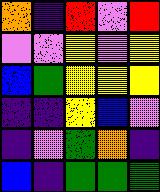[["orange", "indigo", "red", "violet", "red"], ["violet", "violet", "yellow", "violet", "yellow"], ["blue", "green", "yellow", "yellow", "yellow"], ["indigo", "indigo", "yellow", "blue", "violet"], ["indigo", "violet", "green", "orange", "indigo"], ["blue", "indigo", "green", "green", "green"]]